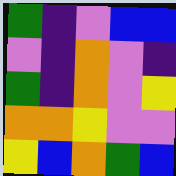[["green", "indigo", "violet", "blue", "blue"], ["violet", "indigo", "orange", "violet", "indigo"], ["green", "indigo", "orange", "violet", "yellow"], ["orange", "orange", "yellow", "violet", "violet"], ["yellow", "blue", "orange", "green", "blue"]]